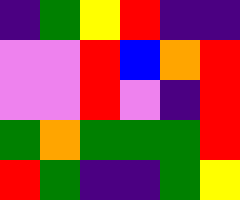[["indigo", "green", "yellow", "red", "indigo", "indigo"], ["violet", "violet", "red", "blue", "orange", "red"], ["violet", "violet", "red", "violet", "indigo", "red"], ["green", "orange", "green", "green", "green", "red"], ["red", "green", "indigo", "indigo", "green", "yellow"]]